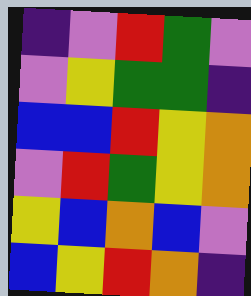[["indigo", "violet", "red", "green", "violet"], ["violet", "yellow", "green", "green", "indigo"], ["blue", "blue", "red", "yellow", "orange"], ["violet", "red", "green", "yellow", "orange"], ["yellow", "blue", "orange", "blue", "violet"], ["blue", "yellow", "red", "orange", "indigo"]]